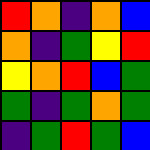[["red", "orange", "indigo", "orange", "blue"], ["orange", "indigo", "green", "yellow", "red"], ["yellow", "orange", "red", "blue", "green"], ["green", "indigo", "green", "orange", "green"], ["indigo", "green", "red", "green", "blue"]]